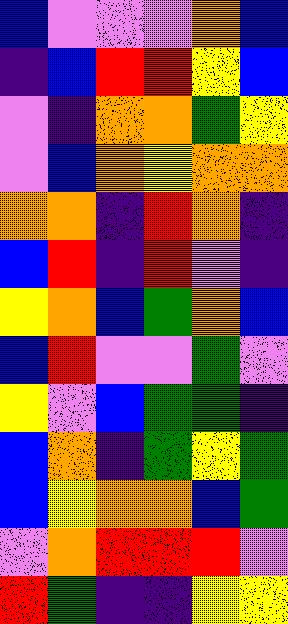[["blue", "violet", "violet", "violet", "orange", "blue"], ["indigo", "blue", "red", "red", "yellow", "blue"], ["violet", "indigo", "orange", "orange", "green", "yellow"], ["violet", "blue", "orange", "yellow", "orange", "orange"], ["orange", "orange", "indigo", "red", "orange", "indigo"], ["blue", "red", "indigo", "red", "violet", "indigo"], ["yellow", "orange", "blue", "green", "orange", "blue"], ["blue", "red", "violet", "violet", "green", "violet"], ["yellow", "violet", "blue", "green", "green", "indigo"], ["blue", "orange", "indigo", "green", "yellow", "green"], ["blue", "yellow", "orange", "orange", "blue", "green"], ["violet", "orange", "red", "red", "red", "violet"], ["red", "green", "indigo", "indigo", "yellow", "yellow"]]